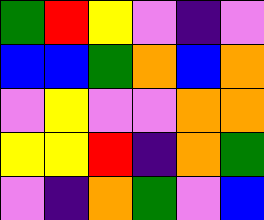[["green", "red", "yellow", "violet", "indigo", "violet"], ["blue", "blue", "green", "orange", "blue", "orange"], ["violet", "yellow", "violet", "violet", "orange", "orange"], ["yellow", "yellow", "red", "indigo", "orange", "green"], ["violet", "indigo", "orange", "green", "violet", "blue"]]